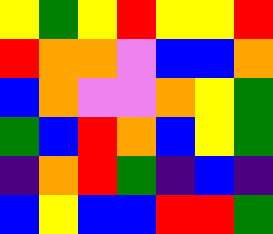[["yellow", "green", "yellow", "red", "yellow", "yellow", "red"], ["red", "orange", "orange", "violet", "blue", "blue", "orange"], ["blue", "orange", "violet", "violet", "orange", "yellow", "green"], ["green", "blue", "red", "orange", "blue", "yellow", "green"], ["indigo", "orange", "red", "green", "indigo", "blue", "indigo"], ["blue", "yellow", "blue", "blue", "red", "red", "green"]]